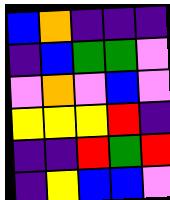[["blue", "orange", "indigo", "indigo", "indigo"], ["indigo", "blue", "green", "green", "violet"], ["violet", "orange", "violet", "blue", "violet"], ["yellow", "yellow", "yellow", "red", "indigo"], ["indigo", "indigo", "red", "green", "red"], ["indigo", "yellow", "blue", "blue", "violet"]]